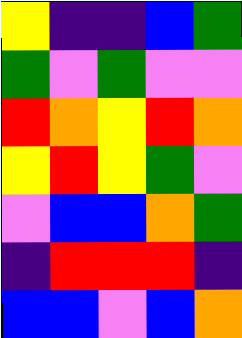[["yellow", "indigo", "indigo", "blue", "green"], ["green", "violet", "green", "violet", "violet"], ["red", "orange", "yellow", "red", "orange"], ["yellow", "red", "yellow", "green", "violet"], ["violet", "blue", "blue", "orange", "green"], ["indigo", "red", "red", "red", "indigo"], ["blue", "blue", "violet", "blue", "orange"]]